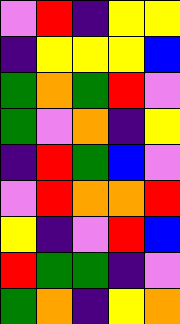[["violet", "red", "indigo", "yellow", "yellow"], ["indigo", "yellow", "yellow", "yellow", "blue"], ["green", "orange", "green", "red", "violet"], ["green", "violet", "orange", "indigo", "yellow"], ["indigo", "red", "green", "blue", "violet"], ["violet", "red", "orange", "orange", "red"], ["yellow", "indigo", "violet", "red", "blue"], ["red", "green", "green", "indigo", "violet"], ["green", "orange", "indigo", "yellow", "orange"]]